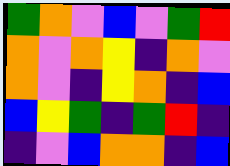[["green", "orange", "violet", "blue", "violet", "green", "red"], ["orange", "violet", "orange", "yellow", "indigo", "orange", "violet"], ["orange", "violet", "indigo", "yellow", "orange", "indigo", "blue"], ["blue", "yellow", "green", "indigo", "green", "red", "indigo"], ["indigo", "violet", "blue", "orange", "orange", "indigo", "blue"]]